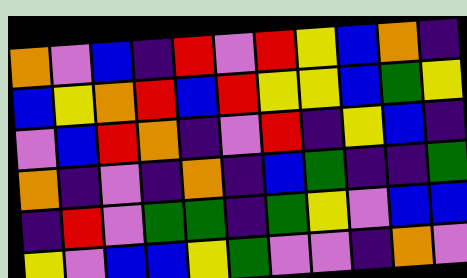[["orange", "violet", "blue", "indigo", "red", "violet", "red", "yellow", "blue", "orange", "indigo"], ["blue", "yellow", "orange", "red", "blue", "red", "yellow", "yellow", "blue", "green", "yellow"], ["violet", "blue", "red", "orange", "indigo", "violet", "red", "indigo", "yellow", "blue", "indigo"], ["orange", "indigo", "violet", "indigo", "orange", "indigo", "blue", "green", "indigo", "indigo", "green"], ["indigo", "red", "violet", "green", "green", "indigo", "green", "yellow", "violet", "blue", "blue"], ["yellow", "violet", "blue", "blue", "yellow", "green", "violet", "violet", "indigo", "orange", "violet"]]